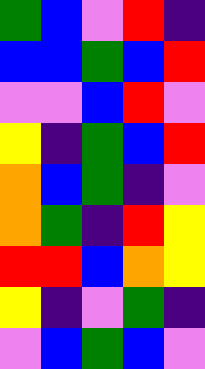[["green", "blue", "violet", "red", "indigo"], ["blue", "blue", "green", "blue", "red"], ["violet", "violet", "blue", "red", "violet"], ["yellow", "indigo", "green", "blue", "red"], ["orange", "blue", "green", "indigo", "violet"], ["orange", "green", "indigo", "red", "yellow"], ["red", "red", "blue", "orange", "yellow"], ["yellow", "indigo", "violet", "green", "indigo"], ["violet", "blue", "green", "blue", "violet"]]